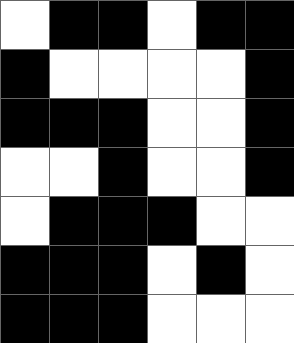[["white", "black", "black", "white", "black", "black"], ["black", "white", "white", "white", "white", "black"], ["black", "black", "black", "white", "white", "black"], ["white", "white", "black", "white", "white", "black"], ["white", "black", "black", "black", "white", "white"], ["black", "black", "black", "white", "black", "white"], ["black", "black", "black", "white", "white", "white"]]